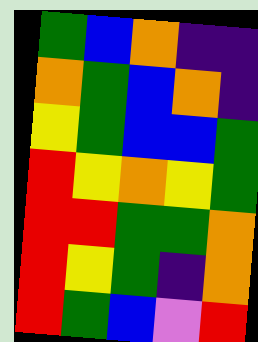[["green", "blue", "orange", "indigo", "indigo"], ["orange", "green", "blue", "orange", "indigo"], ["yellow", "green", "blue", "blue", "green"], ["red", "yellow", "orange", "yellow", "green"], ["red", "red", "green", "green", "orange"], ["red", "yellow", "green", "indigo", "orange"], ["red", "green", "blue", "violet", "red"]]